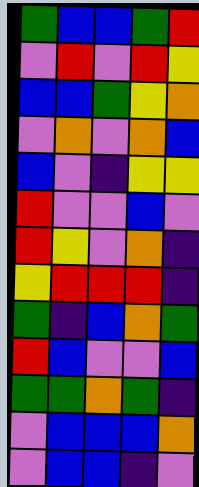[["green", "blue", "blue", "green", "red"], ["violet", "red", "violet", "red", "yellow"], ["blue", "blue", "green", "yellow", "orange"], ["violet", "orange", "violet", "orange", "blue"], ["blue", "violet", "indigo", "yellow", "yellow"], ["red", "violet", "violet", "blue", "violet"], ["red", "yellow", "violet", "orange", "indigo"], ["yellow", "red", "red", "red", "indigo"], ["green", "indigo", "blue", "orange", "green"], ["red", "blue", "violet", "violet", "blue"], ["green", "green", "orange", "green", "indigo"], ["violet", "blue", "blue", "blue", "orange"], ["violet", "blue", "blue", "indigo", "violet"]]